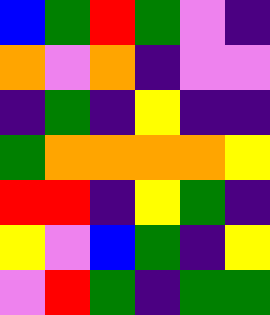[["blue", "green", "red", "green", "violet", "indigo"], ["orange", "violet", "orange", "indigo", "violet", "violet"], ["indigo", "green", "indigo", "yellow", "indigo", "indigo"], ["green", "orange", "orange", "orange", "orange", "yellow"], ["red", "red", "indigo", "yellow", "green", "indigo"], ["yellow", "violet", "blue", "green", "indigo", "yellow"], ["violet", "red", "green", "indigo", "green", "green"]]